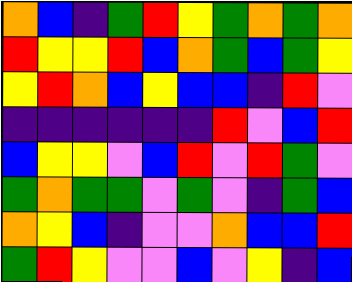[["orange", "blue", "indigo", "green", "red", "yellow", "green", "orange", "green", "orange"], ["red", "yellow", "yellow", "red", "blue", "orange", "green", "blue", "green", "yellow"], ["yellow", "red", "orange", "blue", "yellow", "blue", "blue", "indigo", "red", "violet"], ["indigo", "indigo", "indigo", "indigo", "indigo", "indigo", "red", "violet", "blue", "red"], ["blue", "yellow", "yellow", "violet", "blue", "red", "violet", "red", "green", "violet"], ["green", "orange", "green", "green", "violet", "green", "violet", "indigo", "green", "blue"], ["orange", "yellow", "blue", "indigo", "violet", "violet", "orange", "blue", "blue", "red"], ["green", "red", "yellow", "violet", "violet", "blue", "violet", "yellow", "indigo", "blue"]]